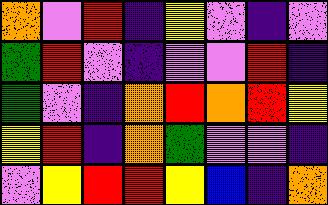[["orange", "violet", "red", "indigo", "yellow", "violet", "indigo", "violet"], ["green", "red", "violet", "indigo", "violet", "violet", "red", "indigo"], ["green", "violet", "indigo", "orange", "red", "orange", "red", "yellow"], ["yellow", "red", "indigo", "orange", "green", "violet", "violet", "indigo"], ["violet", "yellow", "red", "red", "yellow", "blue", "indigo", "orange"]]